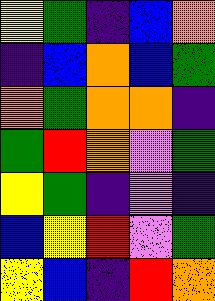[["yellow", "green", "indigo", "blue", "orange"], ["indigo", "blue", "orange", "blue", "green"], ["orange", "green", "orange", "orange", "indigo"], ["green", "red", "orange", "violet", "green"], ["yellow", "green", "indigo", "violet", "indigo"], ["blue", "yellow", "red", "violet", "green"], ["yellow", "blue", "indigo", "red", "orange"]]